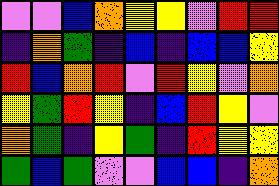[["violet", "violet", "blue", "orange", "yellow", "yellow", "violet", "red", "red"], ["indigo", "orange", "green", "indigo", "blue", "indigo", "blue", "blue", "yellow"], ["red", "blue", "orange", "red", "violet", "red", "yellow", "violet", "orange"], ["yellow", "green", "red", "yellow", "indigo", "blue", "red", "yellow", "violet"], ["orange", "green", "indigo", "yellow", "green", "indigo", "red", "yellow", "yellow"], ["green", "blue", "green", "violet", "violet", "blue", "blue", "indigo", "orange"]]